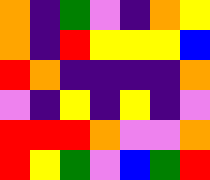[["orange", "indigo", "green", "violet", "indigo", "orange", "yellow"], ["orange", "indigo", "red", "yellow", "yellow", "yellow", "blue"], ["red", "orange", "indigo", "indigo", "indigo", "indigo", "orange"], ["violet", "indigo", "yellow", "indigo", "yellow", "indigo", "violet"], ["red", "red", "red", "orange", "violet", "violet", "orange"], ["red", "yellow", "green", "violet", "blue", "green", "red"]]